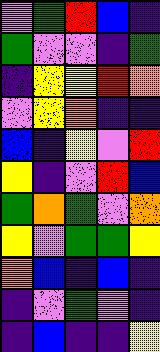[["violet", "green", "red", "blue", "indigo"], ["green", "violet", "violet", "indigo", "green"], ["indigo", "yellow", "yellow", "red", "orange"], ["violet", "yellow", "orange", "indigo", "indigo"], ["blue", "indigo", "yellow", "violet", "red"], ["yellow", "indigo", "violet", "red", "blue"], ["green", "orange", "green", "violet", "orange"], ["yellow", "violet", "green", "green", "yellow"], ["orange", "blue", "indigo", "blue", "indigo"], ["indigo", "violet", "green", "violet", "indigo"], ["indigo", "blue", "indigo", "indigo", "yellow"]]